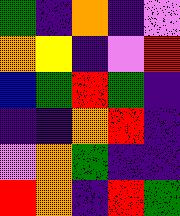[["green", "indigo", "orange", "indigo", "violet"], ["orange", "yellow", "indigo", "violet", "red"], ["blue", "green", "red", "green", "indigo"], ["indigo", "indigo", "orange", "red", "indigo"], ["violet", "orange", "green", "indigo", "indigo"], ["red", "orange", "indigo", "red", "green"]]